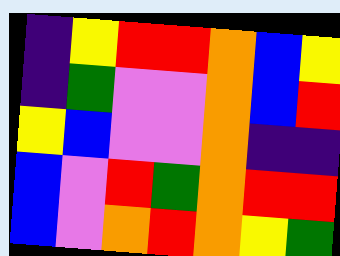[["indigo", "yellow", "red", "red", "orange", "blue", "yellow"], ["indigo", "green", "violet", "violet", "orange", "blue", "red"], ["yellow", "blue", "violet", "violet", "orange", "indigo", "indigo"], ["blue", "violet", "red", "green", "orange", "red", "red"], ["blue", "violet", "orange", "red", "orange", "yellow", "green"]]